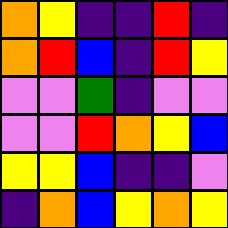[["orange", "yellow", "indigo", "indigo", "red", "indigo"], ["orange", "red", "blue", "indigo", "red", "yellow"], ["violet", "violet", "green", "indigo", "violet", "violet"], ["violet", "violet", "red", "orange", "yellow", "blue"], ["yellow", "yellow", "blue", "indigo", "indigo", "violet"], ["indigo", "orange", "blue", "yellow", "orange", "yellow"]]